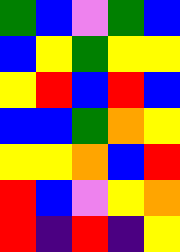[["green", "blue", "violet", "green", "blue"], ["blue", "yellow", "green", "yellow", "yellow"], ["yellow", "red", "blue", "red", "blue"], ["blue", "blue", "green", "orange", "yellow"], ["yellow", "yellow", "orange", "blue", "red"], ["red", "blue", "violet", "yellow", "orange"], ["red", "indigo", "red", "indigo", "yellow"]]